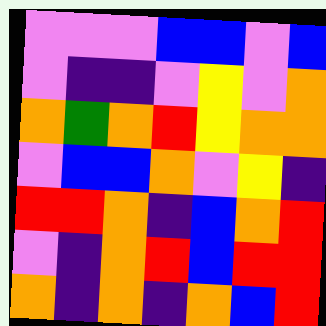[["violet", "violet", "violet", "blue", "blue", "violet", "blue"], ["violet", "indigo", "indigo", "violet", "yellow", "violet", "orange"], ["orange", "green", "orange", "red", "yellow", "orange", "orange"], ["violet", "blue", "blue", "orange", "violet", "yellow", "indigo"], ["red", "red", "orange", "indigo", "blue", "orange", "red"], ["violet", "indigo", "orange", "red", "blue", "red", "red"], ["orange", "indigo", "orange", "indigo", "orange", "blue", "red"]]